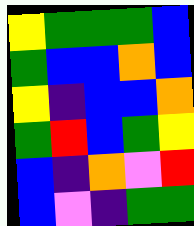[["yellow", "green", "green", "green", "blue"], ["green", "blue", "blue", "orange", "blue"], ["yellow", "indigo", "blue", "blue", "orange"], ["green", "red", "blue", "green", "yellow"], ["blue", "indigo", "orange", "violet", "red"], ["blue", "violet", "indigo", "green", "green"]]